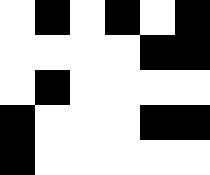[["white", "black", "white", "black", "white", "black"], ["white", "white", "white", "white", "black", "black"], ["white", "black", "white", "white", "white", "white"], ["black", "white", "white", "white", "black", "black"], ["black", "white", "white", "white", "white", "white"]]